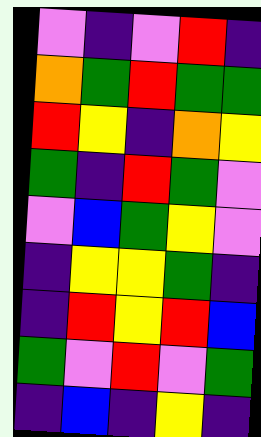[["violet", "indigo", "violet", "red", "indigo"], ["orange", "green", "red", "green", "green"], ["red", "yellow", "indigo", "orange", "yellow"], ["green", "indigo", "red", "green", "violet"], ["violet", "blue", "green", "yellow", "violet"], ["indigo", "yellow", "yellow", "green", "indigo"], ["indigo", "red", "yellow", "red", "blue"], ["green", "violet", "red", "violet", "green"], ["indigo", "blue", "indigo", "yellow", "indigo"]]